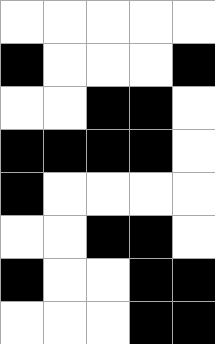[["white", "white", "white", "white", "white"], ["black", "white", "white", "white", "black"], ["white", "white", "black", "black", "white"], ["black", "black", "black", "black", "white"], ["black", "white", "white", "white", "white"], ["white", "white", "black", "black", "white"], ["black", "white", "white", "black", "black"], ["white", "white", "white", "black", "black"]]